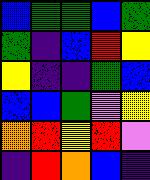[["blue", "green", "green", "blue", "green"], ["green", "indigo", "blue", "red", "yellow"], ["yellow", "indigo", "indigo", "green", "blue"], ["blue", "blue", "green", "violet", "yellow"], ["orange", "red", "yellow", "red", "violet"], ["indigo", "red", "orange", "blue", "indigo"]]